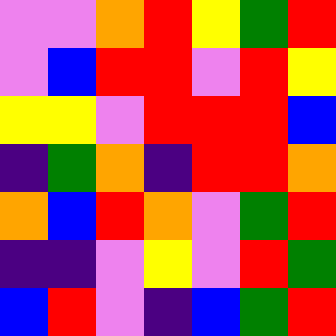[["violet", "violet", "orange", "red", "yellow", "green", "red"], ["violet", "blue", "red", "red", "violet", "red", "yellow"], ["yellow", "yellow", "violet", "red", "red", "red", "blue"], ["indigo", "green", "orange", "indigo", "red", "red", "orange"], ["orange", "blue", "red", "orange", "violet", "green", "red"], ["indigo", "indigo", "violet", "yellow", "violet", "red", "green"], ["blue", "red", "violet", "indigo", "blue", "green", "red"]]